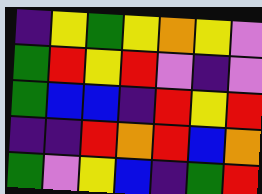[["indigo", "yellow", "green", "yellow", "orange", "yellow", "violet"], ["green", "red", "yellow", "red", "violet", "indigo", "violet"], ["green", "blue", "blue", "indigo", "red", "yellow", "red"], ["indigo", "indigo", "red", "orange", "red", "blue", "orange"], ["green", "violet", "yellow", "blue", "indigo", "green", "red"]]